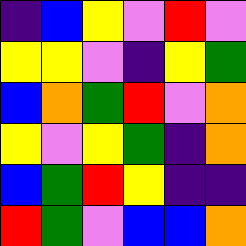[["indigo", "blue", "yellow", "violet", "red", "violet"], ["yellow", "yellow", "violet", "indigo", "yellow", "green"], ["blue", "orange", "green", "red", "violet", "orange"], ["yellow", "violet", "yellow", "green", "indigo", "orange"], ["blue", "green", "red", "yellow", "indigo", "indigo"], ["red", "green", "violet", "blue", "blue", "orange"]]